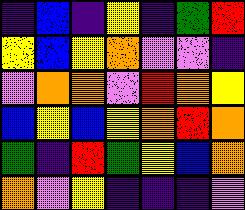[["indigo", "blue", "indigo", "yellow", "indigo", "green", "red"], ["yellow", "blue", "yellow", "orange", "violet", "violet", "indigo"], ["violet", "orange", "orange", "violet", "red", "orange", "yellow"], ["blue", "yellow", "blue", "yellow", "orange", "red", "orange"], ["green", "indigo", "red", "green", "yellow", "blue", "orange"], ["orange", "violet", "yellow", "indigo", "indigo", "indigo", "violet"]]